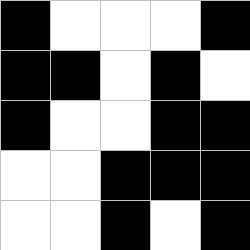[["black", "white", "white", "white", "black"], ["black", "black", "white", "black", "white"], ["black", "white", "white", "black", "black"], ["white", "white", "black", "black", "black"], ["white", "white", "black", "white", "black"]]